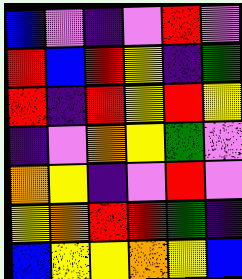[["blue", "violet", "indigo", "violet", "red", "violet"], ["red", "blue", "red", "yellow", "indigo", "green"], ["red", "indigo", "red", "yellow", "red", "yellow"], ["indigo", "violet", "orange", "yellow", "green", "violet"], ["orange", "yellow", "indigo", "violet", "red", "violet"], ["yellow", "orange", "red", "red", "green", "indigo"], ["blue", "yellow", "yellow", "orange", "yellow", "blue"]]